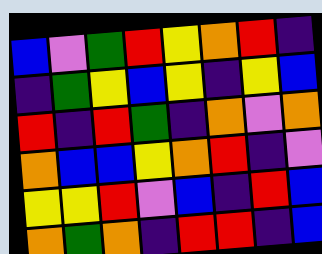[["blue", "violet", "green", "red", "yellow", "orange", "red", "indigo"], ["indigo", "green", "yellow", "blue", "yellow", "indigo", "yellow", "blue"], ["red", "indigo", "red", "green", "indigo", "orange", "violet", "orange"], ["orange", "blue", "blue", "yellow", "orange", "red", "indigo", "violet"], ["yellow", "yellow", "red", "violet", "blue", "indigo", "red", "blue"], ["orange", "green", "orange", "indigo", "red", "red", "indigo", "blue"]]